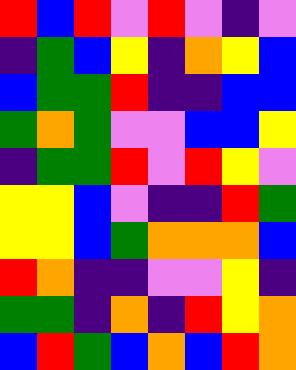[["red", "blue", "red", "violet", "red", "violet", "indigo", "violet"], ["indigo", "green", "blue", "yellow", "indigo", "orange", "yellow", "blue"], ["blue", "green", "green", "red", "indigo", "indigo", "blue", "blue"], ["green", "orange", "green", "violet", "violet", "blue", "blue", "yellow"], ["indigo", "green", "green", "red", "violet", "red", "yellow", "violet"], ["yellow", "yellow", "blue", "violet", "indigo", "indigo", "red", "green"], ["yellow", "yellow", "blue", "green", "orange", "orange", "orange", "blue"], ["red", "orange", "indigo", "indigo", "violet", "violet", "yellow", "indigo"], ["green", "green", "indigo", "orange", "indigo", "red", "yellow", "orange"], ["blue", "red", "green", "blue", "orange", "blue", "red", "orange"]]